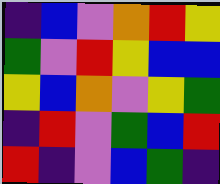[["indigo", "blue", "violet", "orange", "red", "yellow"], ["green", "violet", "red", "yellow", "blue", "blue"], ["yellow", "blue", "orange", "violet", "yellow", "green"], ["indigo", "red", "violet", "green", "blue", "red"], ["red", "indigo", "violet", "blue", "green", "indigo"]]